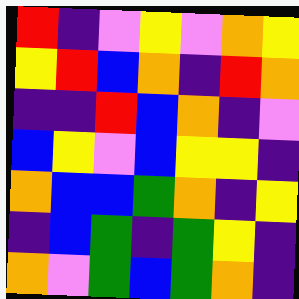[["red", "indigo", "violet", "yellow", "violet", "orange", "yellow"], ["yellow", "red", "blue", "orange", "indigo", "red", "orange"], ["indigo", "indigo", "red", "blue", "orange", "indigo", "violet"], ["blue", "yellow", "violet", "blue", "yellow", "yellow", "indigo"], ["orange", "blue", "blue", "green", "orange", "indigo", "yellow"], ["indigo", "blue", "green", "indigo", "green", "yellow", "indigo"], ["orange", "violet", "green", "blue", "green", "orange", "indigo"]]